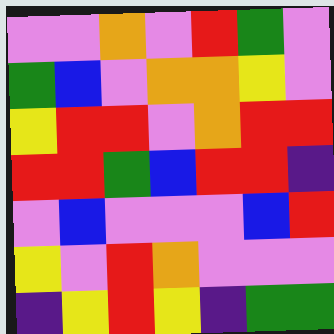[["violet", "violet", "orange", "violet", "red", "green", "violet"], ["green", "blue", "violet", "orange", "orange", "yellow", "violet"], ["yellow", "red", "red", "violet", "orange", "red", "red"], ["red", "red", "green", "blue", "red", "red", "indigo"], ["violet", "blue", "violet", "violet", "violet", "blue", "red"], ["yellow", "violet", "red", "orange", "violet", "violet", "violet"], ["indigo", "yellow", "red", "yellow", "indigo", "green", "green"]]